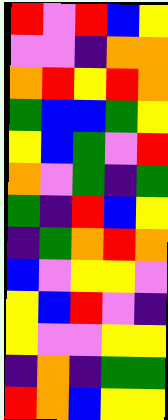[["red", "violet", "red", "blue", "yellow"], ["violet", "violet", "indigo", "orange", "orange"], ["orange", "red", "yellow", "red", "orange"], ["green", "blue", "blue", "green", "yellow"], ["yellow", "blue", "green", "violet", "red"], ["orange", "violet", "green", "indigo", "green"], ["green", "indigo", "red", "blue", "yellow"], ["indigo", "green", "orange", "red", "orange"], ["blue", "violet", "yellow", "yellow", "violet"], ["yellow", "blue", "red", "violet", "indigo"], ["yellow", "violet", "violet", "yellow", "yellow"], ["indigo", "orange", "indigo", "green", "green"], ["red", "orange", "blue", "yellow", "yellow"]]